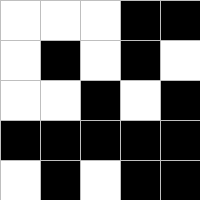[["white", "white", "white", "black", "black"], ["white", "black", "white", "black", "white"], ["white", "white", "black", "white", "black"], ["black", "black", "black", "black", "black"], ["white", "black", "white", "black", "black"]]